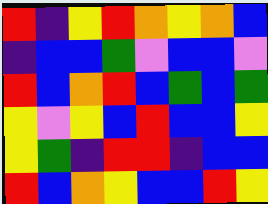[["red", "indigo", "yellow", "red", "orange", "yellow", "orange", "blue"], ["indigo", "blue", "blue", "green", "violet", "blue", "blue", "violet"], ["red", "blue", "orange", "red", "blue", "green", "blue", "green"], ["yellow", "violet", "yellow", "blue", "red", "blue", "blue", "yellow"], ["yellow", "green", "indigo", "red", "red", "indigo", "blue", "blue"], ["red", "blue", "orange", "yellow", "blue", "blue", "red", "yellow"]]